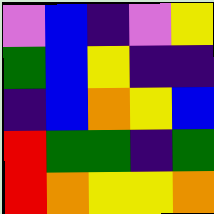[["violet", "blue", "indigo", "violet", "yellow"], ["green", "blue", "yellow", "indigo", "indigo"], ["indigo", "blue", "orange", "yellow", "blue"], ["red", "green", "green", "indigo", "green"], ["red", "orange", "yellow", "yellow", "orange"]]